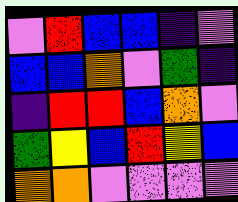[["violet", "red", "blue", "blue", "indigo", "violet"], ["blue", "blue", "orange", "violet", "green", "indigo"], ["indigo", "red", "red", "blue", "orange", "violet"], ["green", "yellow", "blue", "red", "yellow", "blue"], ["orange", "orange", "violet", "violet", "violet", "violet"]]